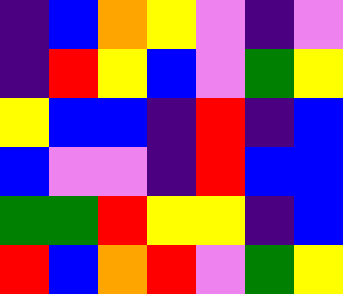[["indigo", "blue", "orange", "yellow", "violet", "indigo", "violet"], ["indigo", "red", "yellow", "blue", "violet", "green", "yellow"], ["yellow", "blue", "blue", "indigo", "red", "indigo", "blue"], ["blue", "violet", "violet", "indigo", "red", "blue", "blue"], ["green", "green", "red", "yellow", "yellow", "indigo", "blue"], ["red", "blue", "orange", "red", "violet", "green", "yellow"]]